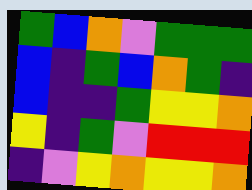[["green", "blue", "orange", "violet", "green", "green", "green"], ["blue", "indigo", "green", "blue", "orange", "green", "indigo"], ["blue", "indigo", "indigo", "green", "yellow", "yellow", "orange"], ["yellow", "indigo", "green", "violet", "red", "red", "red"], ["indigo", "violet", "yellow", "orange", "yellow", "yellow", "orange"]]